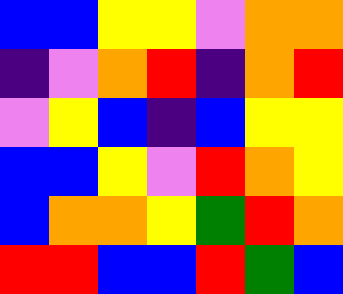[["blue", "blue", "yellow", "yellow", "violet", "orange", "orange"], ["indigo", "violet", "orange", "red", "indigo", "orange", "red"], ["violet", "yellow", "blue", "indigo", "blue", "yellow", "yellow"], ["blue", "blue", "yellow", "violet", "red", "orange", "yellow"], ["blue", "orange", "orange", "yellow", "green", "red", "orange"], ["red", "red", "blue", "blue", "red", "green", "blue"]]